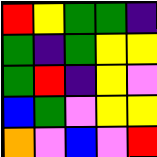[["red", "yellow", "green", "green", "indigo"], ["green", "indigo", "green", "yellow", "yellow"], ["green", "red", "indigo", "yellow", "violet"], ["blue", "green", "violet", "yellow", "yellow"], ["orange", "violet", "blue", "violet", "red"]]